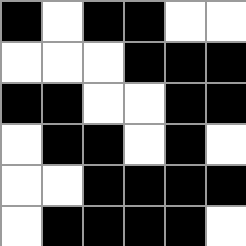[["black", "white", "black", "black", "white", "white"], ["white", "white", "white", "black", "black", "black"], ["black", "black", "white", "white", "black", "black"], ["white", "black", "black", "white", "black", "white"], ["white", "white", "black", "black", "black", "black"], ["white", "black", "black", "black", "black", "white"]]